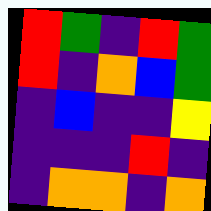[["red", "green", "indigo", "red", "green"], ["red", "indigo", "orange", "blue", "green"], ["indigo", "blue", "indigo", "indigo", "yellow"], ["indigo", "indigo", "indigo", "red", "indigo"], ["indigo", "orange", "orange", "indigo", "orange"]]